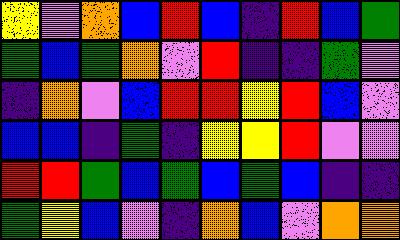[["yellow", "violet", "orange", "blue", "red", "blue", "indigo", "red", "blue", "green"], ["green", "blue", "green", "orange", "violet", "red", "indigo", "indigo", "green", "violet"], ["indigo", "orange", "violet", "blue", "red", "red", "yellow", "red", "blue", "violet"], ["blue", "blue", "indigo", "green", "indigo", "yellow", "yellow", "red", "violet", "violet"], ["red", "red", "green", "blue", "green", "blue", "green", "blue", "indigo", "indigo"], ["green", "yellow", "blue", "violet", "indigo", "orange", "blue", "violet", "orange", "orange"]]